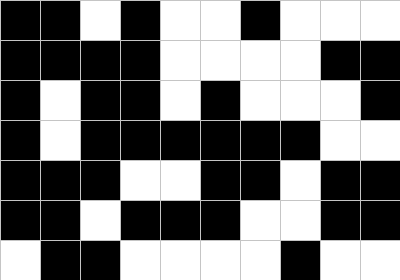[["black", "black", "white", "black", "white", "white", "black", "white", "white", "white"], ["black", "black", "black", "black", "white", "white", "white", "white", "black", "black"], ["black", "white", "black", "black", "white", "black", "white", "white", "white", "black"], ["black", "white", "black", "black", "black", "black", "black", "black", "white", "white"], ["black", "black", "black", "white", "white", "black", "black", "white", "black", "black"], ["black", "black", "white", "black", "black", "black", "white", "white", "black", "black"], ["white", "black", "black", "white", "white", "white", "white", "black", "white", "white"]]